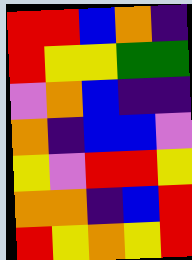[["red", "red", "blue", "orange", "indigo"], ["red", "yellow", "yellow", "green", "green"], ["violet", "orange", "blue", "indigo", "indigo"], ["orange", "indigo", "blue", "blue", "violet"], ["yellow", "violet", "red", "red", "yellow"], ["orange", "orange", "indigo", "blue", "red"], ["red", "yellow", "orange", "yellow", "red"]]